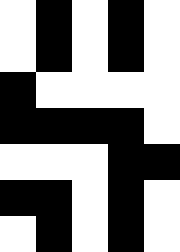[["white", "black", "white", "black", "white"], ["white", "black", "white", "black", "white"], ["black", "white", "white", "white", "white"], ["black", "black", "black", "black", "white"], ["white", "white", "white", "black", "black"], ["black", "black", "white", "black", "white"], ["white", "black", "white", "black", "white"]]